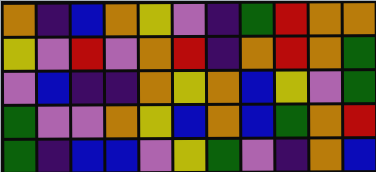[["orange", "indigo", "blue", "orange", "yellow", "violet", "indigo", "green", "red", "orange", "orange"], ["yellow", "violet", "red", "violet", "orange", "red", "indigo", "orange", "red", "orange", "green"], ["violet", "blue", "indigo", "indigo", "orange", "yellow", "orange", "blue", "yellow", "violet", "green"], ["green", "violet", "violet", "orange", "yellow", "blue", "orange", "blue", "green", "orange", "red"], ["green", "indigo", "blue", "blue", "violet", "yellow", "green", "violet", "indigo", "orange", "blue"]]